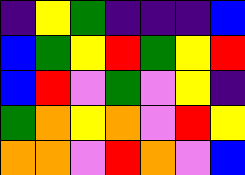[["indigo", "yellow", "green", "indigo", "indigo", "indigo", "blue"], ["blue", "green", "yellow", "red", "green", "yellow", "red"], ["blue", "red", "violet", "green", "violet", "yellow", "indigo"], ["green", "orange", "yellow", "orange", "violet", "red", "yellow"], ["orange", "orange", "violet", "red", "orange", "violet", "blue"]]